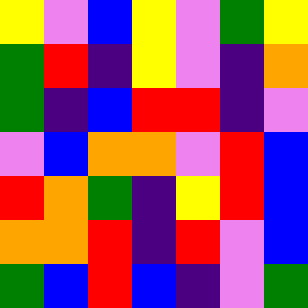[["yellow", "violet", "blue", "yellow", "violet", "green", "yellow"], ["green", "red", "indigo", "yellow", "violet", "indigo", "orange"], ["green", "indigo", "blue", "red", "red", "indigo", "violet"], ["violet", "blue", "orange", "orange", "violet", "red", "blue"], ["red", "orange", "green", "indigo", "yellow", "red", "blue"], ["orange", "orange", "red", "indigo", "red", "violet", "blue"], ["green", "blue", "red", "blue", "indigo", "violet", "green"]]